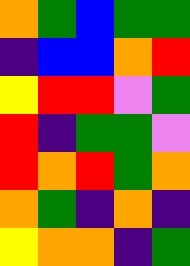[["orange", "green", "blue", "green", "green"], ["indigo", "blue", "blue", "orange", "red"], ["yellow", "red", "red", "violet", "green"], ["red", "indigo", "green", "green", "violet"], ["red", "orange", "red", "green", "orange"], ["orange", "green", "indigo", "orange", "indigo"], ["yellow", "orange", "orange", "indigo", "green"]]